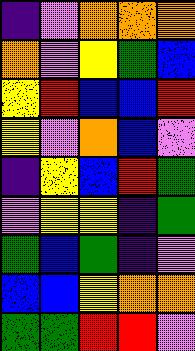[["indigo", "violet", "orange", "orange", "orange"], ["orange", "violet", "yellow", "green", "blue"], ["yellow", "red", "blue", "blue", "red"], ["yellow", "violet", "orange", "blue", "violet"], ["indigo", "yellow", "blue", "red", "green"], ["violet", "yellow", "yellow", "indigo", "green"], ["green", "blue", "green", "indigo", "violet"], ["blue", "blue", "yellow", "orange", "orange"], ["green", "green", "red", "red", "violet"]]